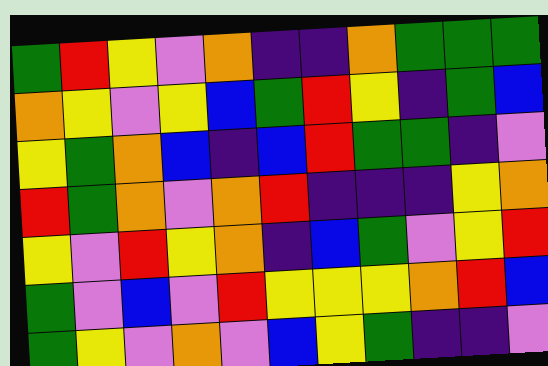[["green", "red", "yellow", "violet", "orange", "indigo", "indigo", "orange", "green", "green", "green"], ["orange", "yellow", "violet", "yellow", "blue", "green", "red", "yellow", "indigo", "green", "blue"], ["yellow", "green", "orange", "blue", "indigo", "blue", "red", "green", "green", "indigo", "violet"], ["red", "green", "orange", "violet", "orange", "red", "indigo", "indigo", "indigo", "yellow", "orange"], ["yellow", "violet", "red", "yellow", "orange", "indigo", "blue", "green", "violet", "yellow", "red"], ["green", "violet", "blue", "violet", "red", "yellow", "yellow", "yellow", "orange", "red", "blue"], ["green", "yellow", "violet", "orange", "violet", "blue", "yellow", "green", "indigo", "indigo", "violet"]]